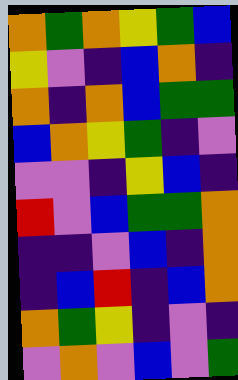[["orange", "green", "orange", "yellow", "green", "blue"], ["yellow", "violet", "indigo", "blue", "orange", "indigo"], ["orange", "indigo", "orange", "blue", "green", "green"], ["blue", "orange", "yellow", "green", "indigo", "violet"], ["violet", "violet", "indigo", "yellow", "blue", "indigo"], ["red", "violet", "blue", "green", "green", "orange"], ["indigo", "indigo", "violet", "blue", "indigo", "orange"], ["indigo", "blue", "red", "indigo", "blue", "orange"], ["orange", "green", "yellow", "indigo", "violet", "indigo"], ["violet", "orange", "violet", "blue", "violet", "green"]]